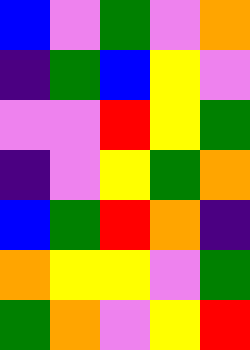[["blue", "violet", "green", "violet", "orange"], ["indigo", "green", "blue", "yellow", "violet"], ["violet", "violet", "red", "yellow", "green"], ["indigo", "violet", "yellow", "green", "orange"], ["blue", "green", "red", "orange", "indigo"], ["orange", "yellow", "yellow", "violet", "green"], ["green", "orange", "violet", "yellow", "red"]]